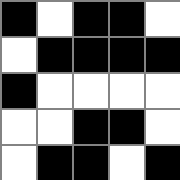[["black", "white", "black", "black", "white"], ["white", "black", "black", "black", "black"], ["black", "white", "white", "white", "white"], ["white", "white", "black", "black", "white"], ["white", "black", "black", "white", "black"]]